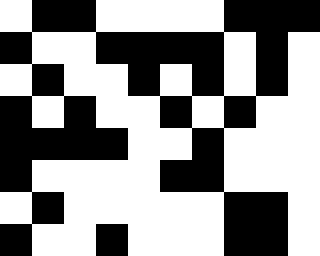[["white", "black", "black", "white", "white", "white", "white", "black", "black", "black"], ["black", "white", "white", "black", "black", "black", "black", "white", "black", "white"], ["white", "black", "white", "white", "black", "white", "black", "white", "black", "white"], ["black", "white", "black", "white", "white", "black", "white", "black", "white", "white"], ["black", "black", "black", "black", "white", "white", "black", "white", "white", "white"], ["black", "white", "white", "white", "white", "black", "black", "white", "white", "white"], ["white", "black", "white", "white", "white", "white", "white", "black", "black", "white"], ["black", "white", "white", "black", "white", "white", "white", "black", "black", "white"]]